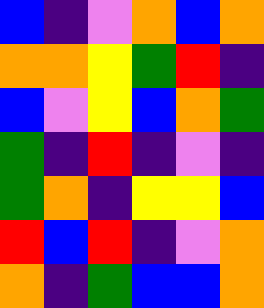[["blue", "indigo", "violet", "orange", "blue", "orange"], ["orange", "orange", "yellow", "green", "red", "indigo"], ["blue", "violet", "yellow", "blue", "orange", "green"], ["green", "indigo", "red", "indigo", "violet", "indigo"], ["green", "orange", "indigo", "yellow", "yellow", "blue"], ["red", "blue", "red", "indigo", "violet", "orange"], ["orange", "indigo", "green", "blue", "blue", "orange"]]